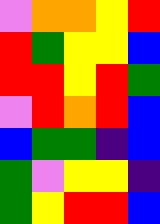[["violet", "orange", "orange", "yellow", "red"], ["red", "green", "yellow", "yellow", "blue"], ["red", "red", "yellow", "red", "green"], ["violet", "red", "orange", "red", "blue"], ["blue", "green", "green", "indigo", "blue"], ["green", "violet", "yellow", "yellow", "indigo"], ["green", "yellow", "red", "red", "blue"]]